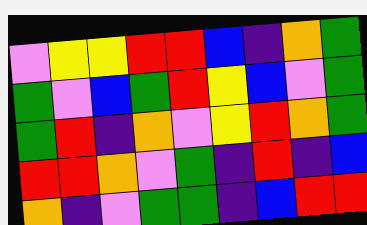[["violet", "yellow", "yellow", "red", "red", "blue", "indigo", "orange", "green"], ["green", "violet", "blue", "green", "red", "yellow", "blue", "violet", "green"], ["green", "red", "indigo", "orange", "violet", "yellow", "red", "orange", "green"], ["red", "red", "orange", "violet", "green", "indigo", "red", "indigo", "blue"], ["orange", "indigo", "violet", "green", "green", "indigo", "blue", "red", "red"]]